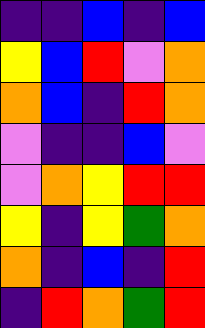[["indigo", "indigo", "blue", "indigo", "blue"], ["yellow", "blue", "red", "violet", "orange"], ["orange", "blue", "indigo", "red", "orange"], ["violet", "indigo", "indigo", "blue", "violet"], ["violet", "orange", "yellow", "red", "red"], ["yellow", "indigo", "yellow", "green", "orange"], ["orange", "indigo", "blue", "indigo", "red"], ["indigo", "red", "orange", "green", "red"]]